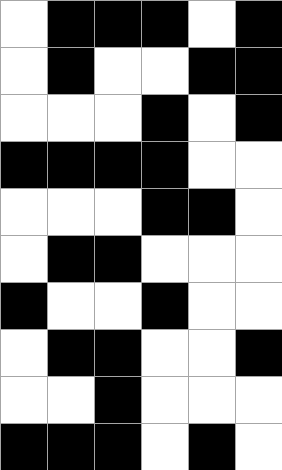[["white", "black", "black", "black", "white", "black"], ["white", "black", "white", "white", "black", "black"], ["white", "white", "white", "black", "white", "black"], ["black", "black", "black", "black", "white", "white"], ["white", "white", "white", "black", "black", "white"], ["white", "black", "black", "white", "white", "white"], ["black", "white", "white", "black", "white", "white"], ["white", "black", "black", "white", "white", "black"], ["white", "white", "black", "white", "white", "white"], ["black", "black", "black", "white", "black", "white"]]